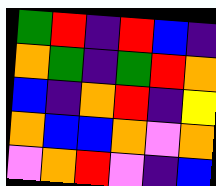[["green", "red", "indigo", "red", "blue", "indigo"], ["orange", "green", "indigo", "green", "red", "orange"], ["blue", "indigo", "orange", "red", "indigo", "yellow"], ["orange", "blue", "blue", "orange", "violet", "orange"], ["violet", "orange", "red", "violet", "indigo", "blue"]]